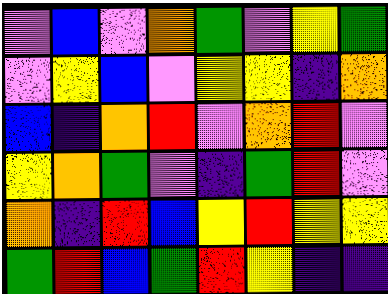[["violet", "blue", "violet", "orange", "green", "violet", "yellow", "green"], ["violet", "yellow", "blue", "violet", "yellow", "yellow", "indigo", "orange"], ["blue", "indigo", "orange", "red", "violet", "orange", "red", "violet"], ["yellow", "orange", "green", "violet", "indigo", "green", "red", "violet"], ["orange", "indigo", "red", "blue", "yellow", "red", "yellow", "yellow"], ["green", "red", "blue", "green", "red", "yellow", "indigo", "indigo"]]